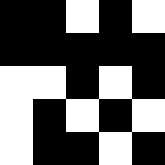[["black", "black", "white", "black", "white"], ["black", "black", "black", "black", "black"], ["white", "white", "black", "white", "black"], ["white", "black", "white", "black", "white"], ["white", "black", "black", "white", "black"]]